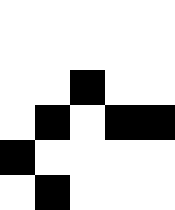[["white", "white", "white", "white", "white"], ["white", "white", "white", "white", "white"], ["white", "white", "black", "white", "white"], ["white", "black", "white", "black", "black"], ["black", "white", "white", "white", "white"], ["white", "black", "white", "white", "white"]]